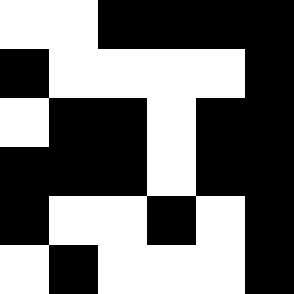[["white", "white", "black", "black", "black", "black"], ["black", "white", "white", "white", "white", "black"], ["white", "black", "black", "white", "black", "black"], ["black", "black", "black", "white", "black", "black"], ["black", "white", "white", "black", "white", "black"], ["white", "black", "white", "white", "white", "black"]]